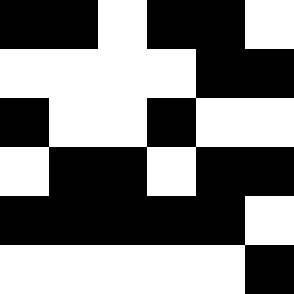[["black", "black", "white", "black", "black", "white"], ["white", "white", "white", "white", "black", "black"], ["black", "white", "white", "black", "white", "white"], ["white", "black", "black", "white", "black", "black"], ["black", "black", "black", "black", "black", "white"], ["white", "white", "white", "white", "white", "black"]]